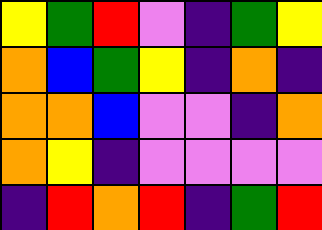[["yellow", "green", "red", "violet", "indigo", "green", "yellow"], ["orange", "blue", "green", "yellow", "indigo", "orange", "indigo"], ["orange", "orange", "blue", "violet", "violet", "indigo", "orange"], ["orange", "yellow", "indigo", "violet", "violet", "violet", "violet"], ["indigo", "red", "orange", "red", "indigo", "green", "red"]]